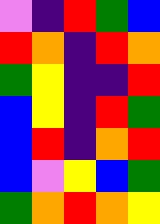[["violet", "indigo", "red", "green", "blue"], ["red", "orange", "indigo", "red", "orange"], ["green", "yellow", "indigo", "indigo", "red"], ["blue", "yellow", "indigo", "red", "green"], ["blue", "red", "indigo", "orange", "red"], ["blue", "violet", "yellow", "blue", "green"], ["green", "orange", "red", "orange", "yellow"]]